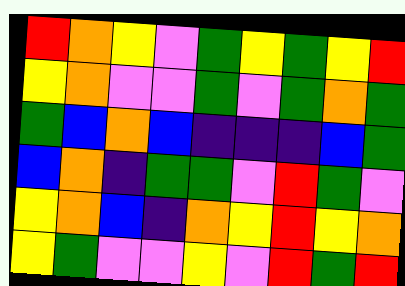[["red", "orange", "yellow", "violet", "green", "yellow", "green", "yellow", "red"], ["yellow", "orange", "violet", "violet", "green", "violet", "green", "orange", "green"], ["green", "blue", "orange", "blue", "indigo", "indigo", "indigo", "blue", "green"], ["blue", "orange", "indigo", "green", "green", "violet", "red", "green", "violet"], ["yellow", "orange", "blue", "indigo", "orange", "yellow", "red", "yellow", "orange"], ["yellow", "green", "violet", "violet", "yellow", "violet", "red", "green", "red"]]